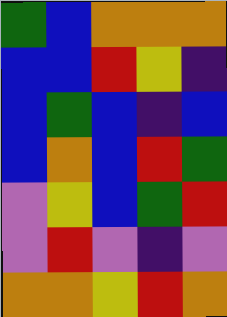[["green", "blue", "orange", "orange", "orange"], ["blue", "blue", "red", "yellow", "indigo"], ["blue", "green", "blue", "indigo", "blue"], ["blue", "orange", "blue", "red", "green"], ["violet", "yellow", "blue", "green", "red"], ["violet", "red", "violet", "indigo", "violet"], ["orange", "orange", "yellow", "red", "orange"]]